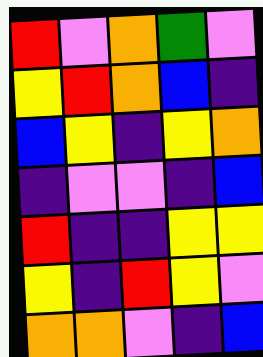[["red", "violet", "orange", "green", "violet"], ["yellow", "red", "orange", "blue", "indigo"], ["blue", "yellow", "indigo", "yellow", "orange"], ["indigo", "violet", "violet", "indigo", "blue"], ["red", "indigo", "indigo", "yellow", "yellow"], ["yellow", "indigo", "red", "yellow", "violet"], ["orange", "orange", "violet", "indigo", "blue"]]